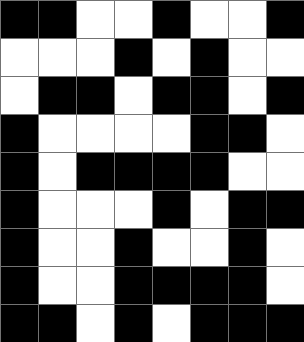[["black", "black", "white", "white", "black", "white", "white", "black"], ["white", "white", "white", "black", "white", "black", "white", "white"], ["white", "black", "black", "white", "black", "black", "white", "black"], ["black", "white", "white", "white", "white", "black", "black", "white"], ["black", "white", "black", "black", "black", "black", "white", "white"], ["black", "white", "white", "white", "black", "white", "black", "black"], ["black", "white", "white", "black", "white", "white", "black", "white"], ["black", "white", "white", "black", "black", "black", "black", "white"], ["black", "black", "white", "black", "white", "black", "black", "black"]]